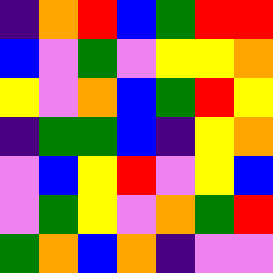[["indigo", "orange", "red", "blue", "green", "red", "red"], ["blue", "violet", "green", "violet", "yellow", "yellow", "orange"], ["yellow", "violet", "orange", "blue", "green", "red", "yellow"], ["indigo", "green", "green", "blue", "indigo", "yellow", "orange"], ["violet", "blue", "yellow", "red", "violet", "yellow", "blue"], ["violet", "green", "yellow", "violet", "orange", "green", "red"], ["green", "orange", "blue", "orange", "indigo", "violet", "violet"]]